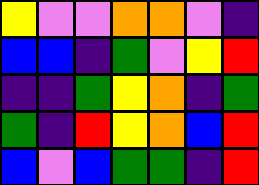[["yellow", "violet", "violet", "orange", "orange", "violet", "indigo"], ["blue", "blue", "indigo", "green", "violet", "yellow", "red"], ["indigo", "indigo", "green", "yellow", "orange", "indigo", "green"], ["green", "indigo", "red", "yellow", "orange", "blue", "red"], ["blue", "violet", "blue", "green", "green", "indigo", "red"]]